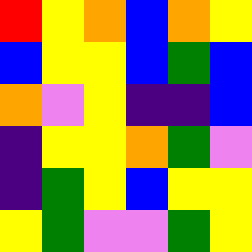[["red", "yellow", "orange", "blue", "orange", "yellow"], ["blue", "yellow", "yellow", "blue", "green", "blue"], ["orange", "violet", "yellow", "indigo", "indigo", "blue"], ["indigo", "yellow", "yellow", "orange", "green", "violet"], ["indigo", "green", "yellow", "blue", "yellow", "yellow"], ["yellow", "green", "violet", "violet", "green", "yellow"]]